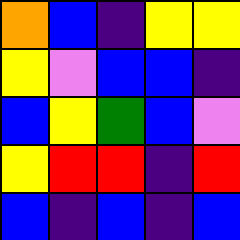[["orange", "blue", "indigo", "yellow", "yellow"], ["yellow", "violet", "blue", "blue", "indigo"], ["blue", "yellow", "green", "blue", "violet"], ["yellow", "red", "red", "indigo", "red"], ["blue", "indigo", "blue", "indigo", "blue"]]